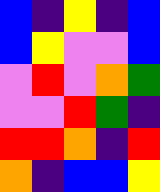[["blue", "indigo", "yellow", "indigo", "blue"], ["blue", "yellow", "violet", "violet", "blue"], ["violet", "red", "violet", "orange", "green"], ["violet", "violet", "red", "green", "indigo"], ["red", "red", "orange", "indigo", "red"], ["orange", "indigo", "blue", "blue", "yellow"]]